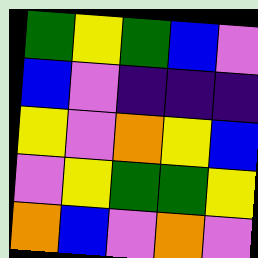[["green", "yellow", "green", "blue", "violet"], ["blue", "violet", "indigo", "indigo", "indigo"], ["yellow", "violet", "orange", "yellow", "blue"], ["violet", "yellow", "green", "green", "yellow"], ["orange", "blue", "violet", "orange", "violet"]]